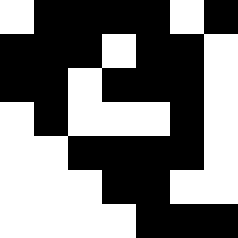[["white", "black", "black", "black", "black", "white", "black"], ["black", "black", "black", "white", "black", "black", "white"], ["black", "black", "white", "black", "black", "black", "white"], ["white", "black", "white", "white", "white", "black", "white"], ["white", "white", "black", "black", "black", "black", "white"], ["white", "white", "white", "black", "black", "white", "white"], ["white", "white", "white", "white", "black", "black", "black"]]